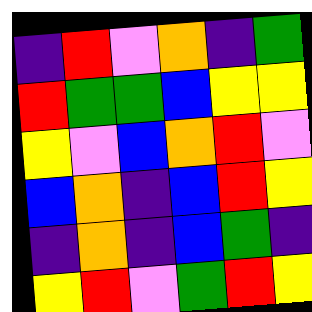[["indigo", "red", "violet", "orange", "indigo", "green"], ["red", "green", "green", "blue", "yellow", "yellow"], ["yellow", "violet", "blue", "orange", "red", "violet"], ["blue", "orange", "indigo", "blue", "red", "yellow"], ["indigo", "orange", "indigo", "blue", "green", "indigo"], ["yellow", "red", "violet", "green", "red", "yellow"]]